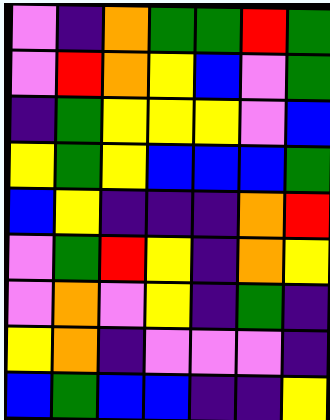[["violet", "indigo", "orange", "green", "green", "red", "green"], ["violet", "red", "orange", "yellow", "blue", "violet", "green"], ["indigo", "green", "yellow", "yellow", "yellow", "violet", "blue"], ["yellow", "green", "yellow", "blue", "blue", "blue", "green"], ["blue", "yellow", "indigo", "indigo", "indigo", "orange", "red"], ["violet", "green", "red", "yellow", "indigo", "orange", "yellow"], ["violet", "orange", "violet", "yellow", "indigo", "green", "indigo"], ["yellow", "orange", "indigo", "violet", "violet", "violet", "indigo"], ["blue", "green", "blue", "blue", "indigo", "indigo", "yellow"]]